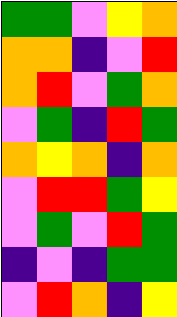[["green", "green", "violet", "yellow", "orange"], ["orange", "orange", "indigo", "violet", "red"], ["orange", "red", "violet", "green", "orange"], ["violet", "green", "indigo", "red", "green"], ["orange", "yellow", "orange", "indigo", "orange"], ["violet", "red", "red", "green", "yellow"], ["violet", "green", "violet", "red", "green"], ["indigo", "violet", "indigo", "green", "green"], ["violet", "red", "orange", "indigo", "yellow"]]